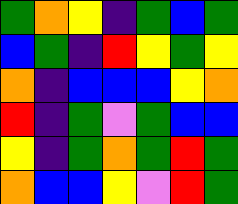[["green", "orange", "yellow", "indigo", "green", "blue", "green"], ["blue", "green", "indigo", "red", "yellow", "green", "yellow"], ["orange", "indigo", "blue", "blue", "blue", "yellow", "orange"], ["red", "indigo", "green", "violet", "green", "blue", "blue"], ["yellow", "indigo", "green", "orange", "green", "red", "green"], ["orange", "blue", "blue", "yellow", "violet", "red", "green"]]